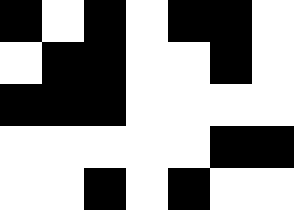[["black", "white", "black", "white", "black", "black", "white"], ["white", "black", "black", "white", "white", "black", "white"], ["black", "black", "black", "white", "white", "white", "white"], ["white", "white", "white", "white", "white", "black", "black"], ["white", "white", "black", "white", "black", "white", "white"]]